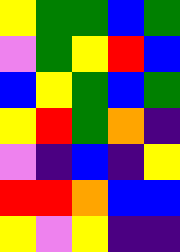[["yellow", "green", "green", "blue", "green"], ["violet", "green", "yellow", "red", "blue"], ["blue", "yellow", "green", "blue", "green"], ["yellow", "red", "green", "orange", "indigo"], ["violet", "indigo", "blue", "indigo", "yellow"], ["red", "red", "orange", "blue", "blue"], ["yellow", "violet", "yellow", "indigo", "indigo"]]